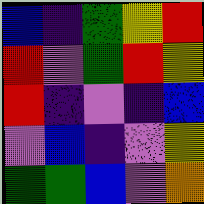[["blue", "indigo", "green", "yellow", "red"], ["red", "violet", "green", "red", "yellow"], ["red", "indigo", "violet", "indigo", "blue"], ["violet", "blue", "indigo", "violet", "yellow"], ["green", "green", "blue", "violet", "orange"]]